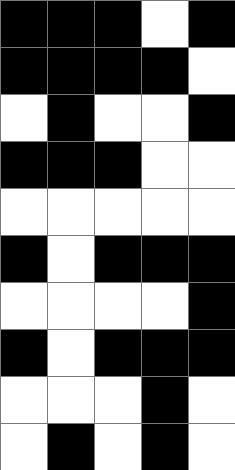[["black", "black", "black", "white", "black"], ["black", "black", "black", "black", "white"], ["white", "black", "white", "white", "black"], ["black", "black", "black", "white", "white"], ["white", "white", "white", "white", "white"], ["black", "white", "black", "black", "black"], ["white", "white", "white", "white", "black"], ["black", "white", "black", "black", "black"], ["white", "white", "white", "black", "white"], ["white", "black", "white", "black", "white"]]